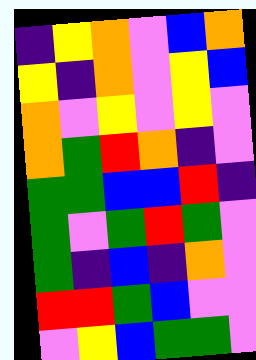[["indigo", "yellow", "orange", "violet", "blue", "orange"], ["yellow", "indigo", "orange", "violet", "yellow", "blue"], ["orange", "violet", "yellow", "violet", "yellow", "violet"], ["orange", "green", "red", "orange", "indigo", "violet"], ["green", "green", "blue", "blue", "red", "indigo"], ["green", "violet", "green", "red", "green", "violet"], ["green", "indigo", "blue", "indigo", "orange", "violet"], ["red", "red", "green", "blue", "violet", "violet"], ["violet", "yellow", "blue", "green", "green", "violet"]]